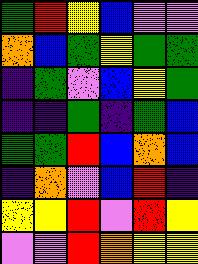[["green", "red", "yellow", "blue", "violet", "violet"], ["orange", "blue", "green", "yellow", "green", "green"], ["indigo", "green", "violet", "blue", "yellow", "green"], ["indigo", "indigo", "green", "indigo", "green", "blue"], ["green", "green", "red", "blue", "orange", "blue"], ["indigo", "orange", "violet", "blue", "red", "indigo"], ["yellow", "yellow", "red", "violet", "red", "yellow"], ["violet", "violet", "red", "orange", "yellow", "yellow"]]